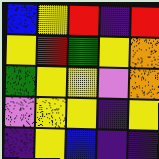[["blue", "yellow", "red", "indigo", "red"], ["yellow", "red", "green", "yellow", "orange"], ["green", "yellow", "yellow", "violet", "orange"], ["violet", "yellow", "yellow", "indigo", "yellow"], ["indigo", "yellow", "blue", "indigo", "indigo"]]